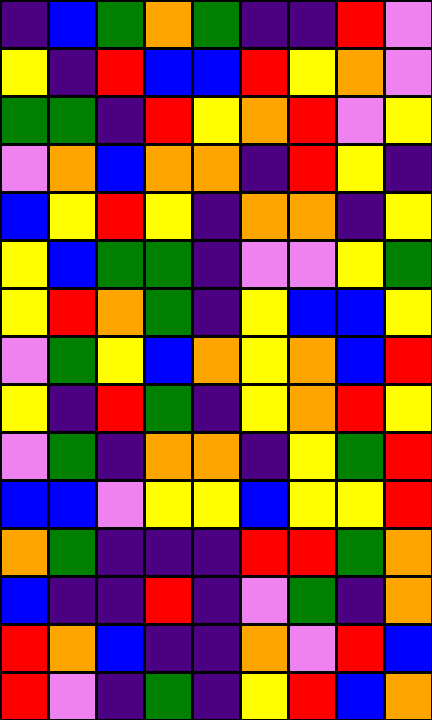[["indigo", "blue", "green", "orange", "green", "indigo", "indigo", "red", "violet"], ["yellow", "indigo", "red", "blue", "blue", "red", "yellow", "orange", "violet"], ["green", "green", "indigo", "red", "yellow", "orange", "red", "violet", "yellow"], ["violet", "orange", "blue", "orange", "orange", "indigo", "red", "yellow", "indigo"], ["blue", "yellow", "red", "yellow", "indigo", "orange", "orange", "indigo", "yellow"], ["yellow", "blue", "green", "green", "indigo", "violet", "violet", "yellow", "green"], ["yellow", "red", "orange", "green", "indigo", "yellow", "blue", "blue", "yellow"], ["violet", "green", "yellow", "blue", "orange", "yellow", "orange", "blue", "red"], ["yellow", "indigo", "red", "green", "indigo", "yellow", "orange", "red", "yellow"], ["violet", "green", "indigo", "orange", "orange", "indigo", "yellow", "green", "red"], ["blue", "blue", "violet", "yellow", "yellow", "blue", "yellow", "yellow", "red"], ["orange", "green", "indigo", "indigo", "indigo", "red", "red", "green", "orange"], ["blue", "indigo", "indigo", "red", "indigo", "violet", "green", "indigo", "orange"], ["red", "orange", "blue", "indigo", "indigo", "orange", "violet", "red", "blue"], ["red", "violet", "indigo", "green", "indigo", "yellow", "red", "blue", "orange"]]